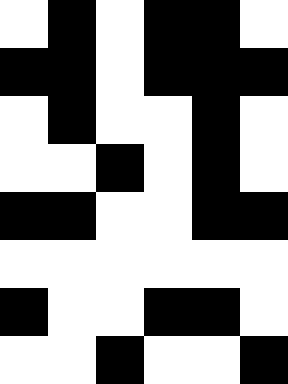[["white", "black", "white", "black", "black", "white"], ["black", "black", "white", "black", "black", "black"], ["white", "black", "white", "white", "black", "white"], ["white", "white", "black", "white", "black", "white"], ["black", "black", "white", "white", "black", "black"], ["white", "white", "white", "white", "white", "white"], ["black", "white", "white", "black", "black", "white"], ["white", "white", "black", "white", "white", "black"]]